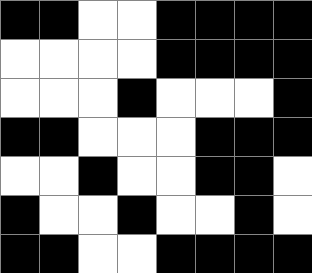[["black", "black", "white", "white", "black", "black", "black", "black"], ["white", "white", "white", "white", "black", "black", "black", "black"], ["white", "white", "white", "black", "white", "white", "white", "black"], ["black", "black", "white", "white", "white", "black", "black", "black"], ["white", "white", "black", "white", "white", "black", "black", "white"], ["black", "white", "white", "black", "white", "white", "black", "white"], ["black", "black", "white", "white", "black", "black", "black", "black"]]